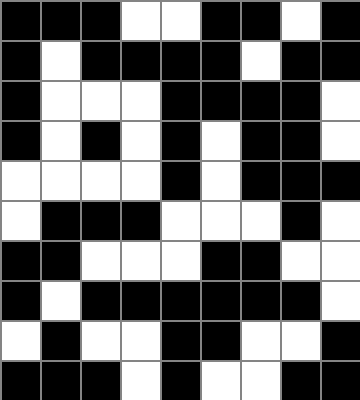[["black", "black", "black", "white", "white", "black", "black", "white", "black"], ["black", "white", "black", "black", "black", "black", "white", "black", "black"], ["black", "white", "white", "white", "black", "black", "black", "black", "white"], ["black", "white", "black", "white", "black", "white", "black", "black", "white"], ["white", "white", "white", "white", "black", "white", "black", "black", "black"], ["white", "black", "black", "black", "white", "white", "white", "black", "white"], ["black", "black", "white", "white", "white", "black", "black", "white", "white"], ["black", "white", "black", "black", "black", "black", "black", "black", "white"], ["white", "black", "white", "white", "black", "black", "white", "white", "black"], ["black", "black", "black", "white", "black", "white", "white", "black", "black"]]